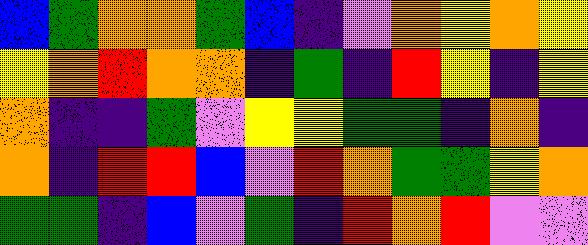[["blue", "green", "orange", "orange", "green", "blue", "indigo", "violet", "orange", "yellow", "orange", "yellow"], ["yellow", "orange", "red", "orange", "orange", "indigo", "green", "indigo", "red", "yellow", "indigo", "yellow"], ["orange", "indigo", "indigo", "green", "violet", "yellow", "yellow", "green", "green", "indigo", "orange", "indigo"], ["orange", "indigo", "red", "red", "blue", "violet", "red", "orange", "green", "green", "yellow", "orange"], ["green", "green", "indigo", "blue", "violet", "green", "indigo", "red", "orange", "red", "violet", "violet"]]